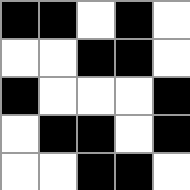[["black", "black", "white", "black", "white"], ["white", "white", "black", "black", "white"], ["black", "white", "white", "white", "black"], ["white", "black", "black", "white", "black"], ["white", "white", "black", "black", "white"]]